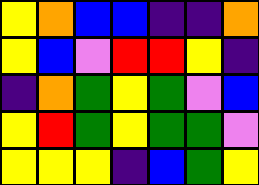[["yellow", "orange", "blue", "blue", "indigo", "indigo", "orange"], ["yellow", "blue", "violet", "red", "red", "yellow", "indigo"], ["indigo", "orange", "green", "yellow", "green", "violet", "blue"], ["yellow", "red", "green", "yellow", "green", "green", "violet"], ["yellow", "yellow", "yellow", "indigo", "blue", "green", "yellow"]]